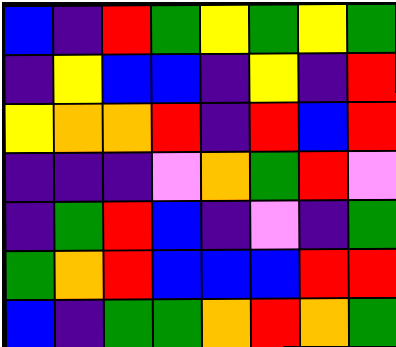[["blue", "indigo", "red", "green", "yellow", "green", "yellow", "green"], ["indigo", "yellow", "blue", "blue", "indigo", "yellow", "indigo", "red"], ["yellow", "orange", "orange", "red", "indigo", "red", "blue", "red"], ["indigo", "indigo", "indigo", "violet", "orange", "green", "red", "violet"], ["indigo", "green", "red", "blue", "indigo", "violet", "indigo", "green"], ["green", "orange", "red", "blue", "blue", "blue", "red", "red"], ["blue", "indigo", "green", "green", "orange", "red", "orange", "green"]]